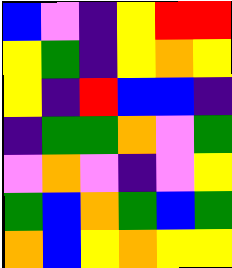[["blue", "violet", "indigo", "yellow", "red", "red"], ["yellow", "green", "indigo", "yellow", "orange", "yellow"], ["yellow", "indigo", "red", "blue", "blue", "indigo"], ["indigo", "green", "green", "orange", "violet", "green"], ["violet", "orange", "violet", "indigo", "violet", "yellow"], ["green", "blue", "orange", "green", "blue", "green"], ["orange", "blue", "yellow", "orange", "yellow", "yellow"]]